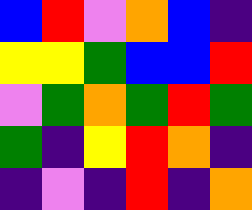[["blue", "red", "violet", "orange", "blue", "indigo"], ["yellow", "yellow", "green", "blue", "blue", "red"], ["violet", "green", "orange", "green", "red", "green"], ["green", "indigo", "yellow", "red", "orange", "indigo"], ["indigo", "violet", "indigo", "red", "indigo", "orange"]]